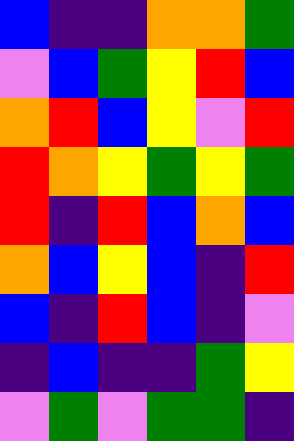[["blue", "indigo", "indigo", "orange", "orange", "green"], ["violet", "blue", "green", "yellow", "red", "blue"], ["orange", "red", "blue", "yellow", "violet", "red"], ["red", "orange", "yellow", "green", "yellow", "green"], ["red", "indigo", "red", "blue", "orange", "blue"], ["orange", "blue", "yellow", "blue", "indigo", "red"], ["blue", "indigo", "red", "blue", "indigo", "violet"], ["indigo", "blue", "indigo", "indigo", "green", "yellow"], ["violet", "green", "violet", "green", "green", "indigo"]]